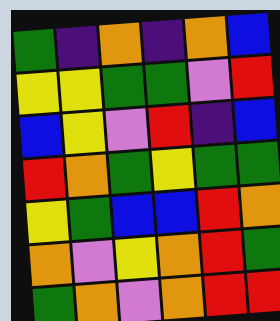[["green", "indigo", "orange", "indigo", "orange", "blue"], ["yellow", "yellow", "green", "green", "violet", "red"], ["blue", "yellow", "violet", "red", "indigo", "blue"], ["red", "orange", "green", "yellow", "green", "green"], ["yellow", "green", "blue", "blue", "red", "orange"], ["orange", "violet", "yellow", "orange", "red", "green"], ["green", "orange", "violet", "orange", "red", "red"]]